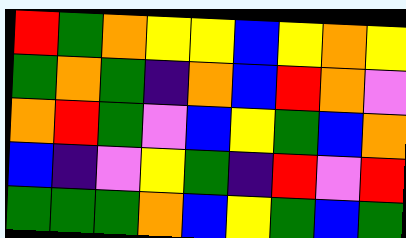[["red", "green", "orange", "yellow", "yellow", "blue", "yellow", "orange", "yellow"], ["green", "orange", "green", "indigo", "orange", "blue", "red", "orange", "violet"], ["orange", "red", "green", "violet", "blue", "yellow", "green", "blue", "orange"], ["blue", "indigo", "violet", "yellow", "green", "indigo", "red", "violet", "red"], ["green", "green", "green", "orange", "blue", "yellow", "green", "blue", "green"]]